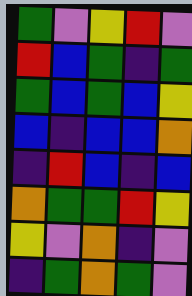[["green", "violet", "yellow", "red", "violet"], ["red", "blue", "green", "indigo", "green"], ["green", "blue", "green", "blue", "yellow"], ["blue", "indigo", "blue", "blue", "orange"], ["indigo", "red", "blue", "indigo", "blue"], ["orange", "green", "green", "red", "yellow"], ["yellow", "violet", "orange", "indigo", "violet"], ["indigo", "green", "orange", "green", "violet"]]